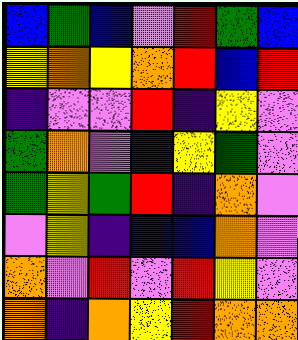[["blue", "green", "blue", "violet", "red", "green", "blue"], ["yellow", "orange", "yellow", "orange", "red", "blue", "red"], ["indigo", "violet", "violet", "red", "indigo", "yellow", "violet"], ["green", "orange", "violet", "indigo", "yellow", "green", "violet"], ["green", "yellow", "green", "red", "indigo", "orange", "violet"], ["violet", "yellow", "indigo", "blue", "blue", "orange", "violet"], ["orange", "violet", "red", "violet", "red", "yellow", "violet"], ["orange", "indigo", "orange", "yellow", "red", "orange", "orange"]]